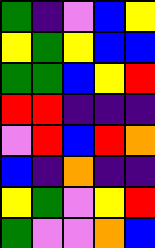[["green", "indigo", "violet", "blue", "yellow"], ["yellow", "green", "yellow", "blue", "blue"], ["green", "green", "blue", "yellow", "red"], ["red", "red", "indigo", "indigo", "indigo"], ["violet", "red", "blue", "red", "orange"], ["blue", "indigo", "orange", "indigo", "indigo"], ["yellow", "green", "violet", "yellow", "red"], ["green", "violet", "violet", "orange", "blue"]]